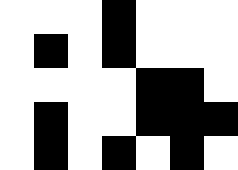[["white", "white", "white", "black", "white", "white", "white"], ["white", "black", "white", "black", "white", "white", "white"], ["white", "white", "white", "white", "black", "black", "white"], ["white", "black", "white", "white", "black", "black", "black"], ["white", "black", "white", "black", "white", "black", "white"]]